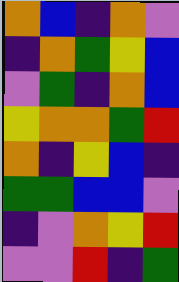[["orange", "blue", "indigo", "orange", "violet"], ["indigo", "orange", "green", "yellow", "blue"], ["violet", "green", "indigo", "orange", "blue"], ["yellow", "orange", "orange", "green", "red"], ["orange", "indigo", "yellow", "blue", "indigo"], ["green", "green", "blue", "blue", "violet"], ["indigo", "violet", "orange", "yellow", "red"], ["violet", "violet", "red", "indigo", "green"]]